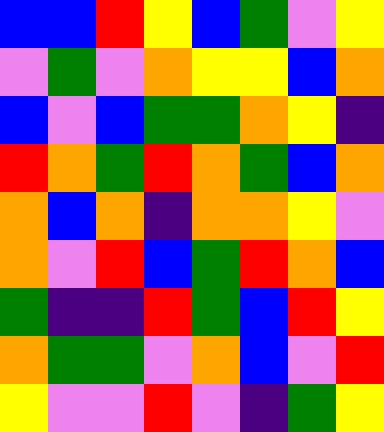[["blue", "blue", "red", "yellow", "blue", "green", "violet", "yellow"], ["violet", "green", "violet", "orange", "yellow", "yellow", "blue", "orange"], ["blue", "violet", "blue", "green", "green", "orange", "yellow", "indigo"], ["red", "orange", "green", "red", "orange", "green", "blue", "orange"], ["orange", "blue", "orange", "indigo", "orange", "orange", "yellow", "violet"], ["orange", "violet", "red", "blue", "green", "red", "orange", "blue"], ["green", "indigo", "indigo", "red", "green", "blue", "red", "yellow"], ["orange", "green", "green", "violet", "orange", "blue", "violet", "red"], ["yellow", "violet", "violet", "red", "violet", "indigo", "green", "yellow"]]